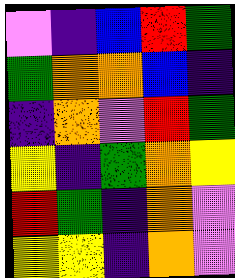[["violet", "indigo", "blue", "red", "green"], ["green", "orange", "orange", "blue", "indigo"], ["indigo", "orange", "violet", "red", "green"], ["yellow", "indigo", "green", "orange", "yellow"], ["red", "green", "indigo", "orange", "violet"], ["yellow", "yellow", "indigo", "orange", "violet"]]